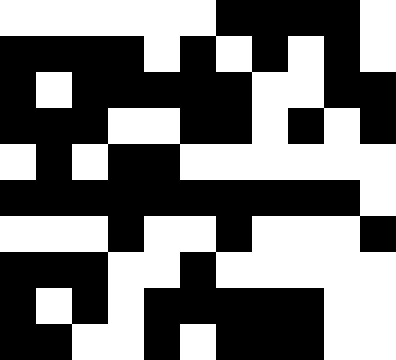[["white", "white", "white", "white", "white", "white", "black", "black", "black", "black", "white"], ["black", "black", "black", "black", "white", "black", "white", "black", "white", "black", "white"], ["black", "white", "black", "black", "black", "black", "black", "white", "white", "black", "black"], ["black", "black", "black", "white", "white", "black", "black", "white", "black", "white", "black"], ["white", "black", "white", "black", "black", "white", "white", "white", "white", "white", "white"], ["black", "black", "black", "black", "black", "black", "black", "black", "black", "black", "white"], ["white", "white", "white", "black", "white", "white", "black", "white", "white", "white", "black"], ["black", "black", "black", "white", "white", "black", "white", "white", "white", "white", "white"], ["black", "white", "black", "white", "black", "black", "black", "black", "black", "white", "white"], ["black", "black", "white", "white", "black", "white", "black", "black", "black", "white", "white"]]